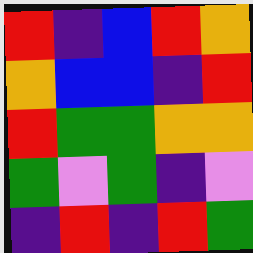[["red", "indigo", "blue", "red", "orange"], ["orange", "blue", "blue", "indigo", "red"], ["red", "green", "green", "orange", "orange"], ["green", "violet", "green", "indigo", "violet"], ["indigo", "red", "indigo", "red", "green"]]